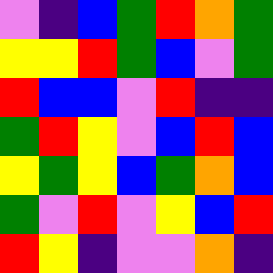[["violet", "indigo", "blue", "green", "red", "orange", "green"], ["yellow", "yellow", "red", "green", "blue", "violet", "green"], ["red", "blue", "blue", "violet", "red", "indigo", "indigo"], ["green", "red", "yellow", "violet", "blue", "red", "blue"], ["yellow", "green", "yellow", "blue", "green", "orange", "blue"], ["green", "violet", "red", "violet", "yellow", "blue", "red"], ["red", "yellow", "indigo", "violet", "violet", "orange", "indigo"]]